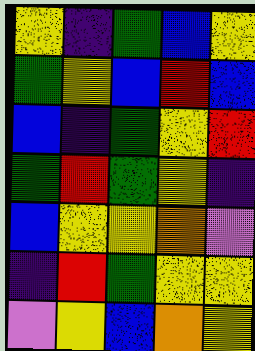[["yellow", "indigo", "green", "blue", "yellow"], ["green", "yellow", "blue", "red", "blue"], ["blue", "indigo", "green", "yellow", "red"], ["green", "red", "green", "yellow", "indigo"], ["blue", "yellow", "yellow", "orange", "violet"], ["indigo", "red", "green", "yellow", "yellow"], ["violet", "yellow", "blue", "orange", "yellow"]]